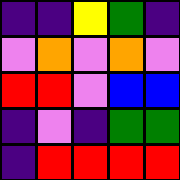[["indigo", "indigo", "yellow", "green", "indigo"], ["violet", "orange", "violet", "orange", "violet"], ["red", "red", "violet", "blue", "blue"], ["indigo", "violet", "indigo", "green", "green"], ["indigo", "red", "red", "red", "red"]]